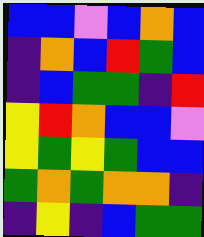[["blue", "blue", "violet", "blue", "orange", "blue"], ["indigo", "orange", "blue", "red", "green", "blue"], ["indigo", "blue", "green", "green", "indigo", "red"], ["yellow", "red", "orange", "blue", "blue", "violet"], ["yellow", "green", "yellow", "green", "blue", "blue"], ["green", "orange", "green", "orange", "orange", "indigo"], ["indigo", "yellow", "indigo", "blue", "green", "green"]]